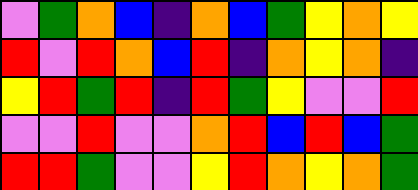[["violet", "green", "orange", "blue", "indigo", "orange", "blue", "green", "yellow", "orange", "yellow"], ["red", "violet", "red", "orange", "blue", "red", "indigo", "orange", "yellow", "orange", "indigo"], ["yellow", "red", "green", "red", "indigo", "red", "green", "yellow", "violet", "violet", "red"], ["violet", "violet", "red", "violet", "violet", "orange", "red", "blue", "red", "blue", "green"], ["red", "red", "green", "violet", "violet", "yellow", "red", "orange", "yellow", "orange", "green"]]